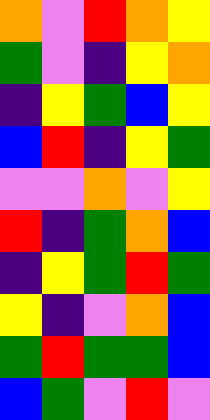[["orange", "violet", "red", "orange", "yellow"], ["green", "violet", "indigo", "yellow", "orange"], ["indigo", "yellow", "green", "blue", "yellow"], ["blue", "red", "indigo", "yellow", "green"], ["violet", "violet", "orange", "violet", "yellow"], ["red", "indigo", "green", "orange", "blue"], ["indigo", "yellow", "green", "red", "green"], ["yellow", "indigo", "violet", "orange", "blue"], ["green", "red", "green", "green", "blue"], ["blue", "green", "violet", "red", "violet"]]